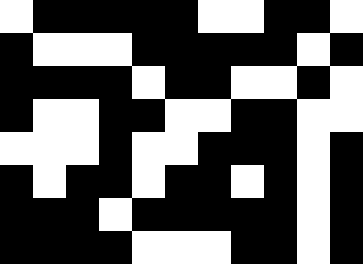[["white", "black", "black", "black", "black", "black", "white", "white", "black", "black", "white"], ["black", "white", "white", "white", "black", "black", "black", "black", "black", "white", "black"], ["black", "black", "black", "black", "white", "black", "black", "white", "white", "black", "white"], ["black", "white", "white", "black", "black", "white", "white", "black", "black", "white", "white"], ["white", "white", "white", "black", "white", "white", "black", "black", "black", "white", "black"], ["black", "white", "black", "black", "white", "black", "black", "white", "black", "white", "black"], ["black", "black", "black", "white", "black", "black", "black", "black", "black", "white", "black"], ["black", "black", "black", "black", "white", "white", "white", "black", "black", "white", "black"]]